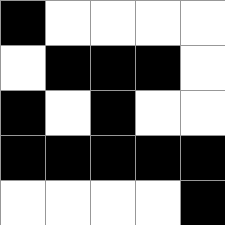[["black", "white", "white", "white", "white"], ["white", "black", "black", "black", "white"], ["black", "white", "black", "white", "white"], ["black", "black", "black", "black", "black"], ["white", "white", "white", "white", "black"]]